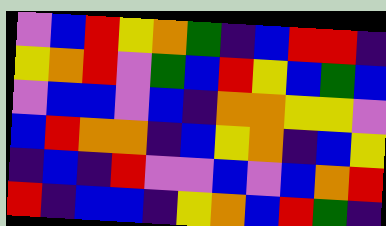[["violet", "blue", "red", "yellow", "orange", "green", "indigo", "blue", "red", "red", "indigo"], ["yellow", "orange", "red", "violet", "green", "blue", "red", "yellow", "blue", "green", "blue"], ["violet", "blue", "blue", "violet", "blue", "indigo", "orange", "orange", "yellow", "yellow", "violet"], ["blue", "red", "orange", "orange", "indigo", "blue", "yellow", "orange", "indigo", "blue", "yellow"], ["indigo", "blue", "indigo", "red", "violet", "violet", "blue", "violet", "blue", "orange", "red"], ["red", "indigo", "blue", "blue", "indigo", "yellow", "orange", "blue", "red", "green", "indigo"]]